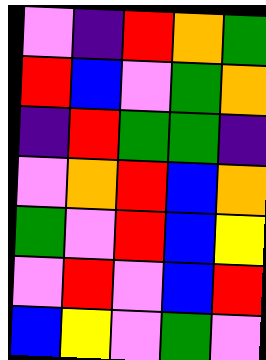[["violet", "indigo", "red", "orange", "green"], ["red", "blue", "violet", "green", "orange"], ["indigo", "red", "green", "green", "indigo"], ["violet", "orange", "red", "blue", "orange"], ["green", "violet", "red", "blue", "yellow"], ["violet", "red", "violet", "blue", "red"], ["blue", "yellow", "violet", "green", "violet"]]